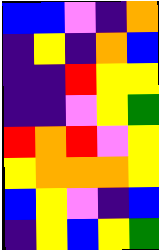[["blue", "blue", "violet", "indigo", "orange"], ["indigo", "yellow", "indigo", "orange", "blue"], ["indigo", "indigo", "red", "yellow", "yellow"], ["indigo", "indigo", "violet", "yellow", "green"], ["red", "orange", "red", "violet", "yellow"], ["yellow", "orange", "orange", "orange", "yellow"], ["blue", "yellow", "violet", "indigo", "blue"], ["indigo", "yellow", "blue", "yellow", "green"]]